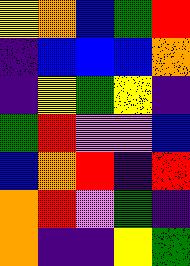[["yellow", "orange", "blue", "green", "red"], ["indigo", "blue", "blue", "blue", "orange"], ["indigo", "yellow", "green", "yellow", "indigo"], ["green", "red", "violet", "violet", "blue"], ["blue", "orange", "red", "indigo", "red"], ["orange", "red", "violet", "green", "indigo"], ["orange", "indigo", "indigo", "yellow", "green"]]